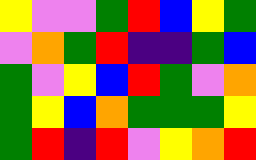[["yellow", "violet", "violet", "green", "red", "blue", "yellow", "green"], ["violet", "orange", "green", "red", "indigo", "indigo", "green", "blue"], ["green", "violet", "yellow", "blue", "red", "green", "violet", "orange"], ["green", "yellow", "blue", "orange", "green", "green", "green", "yellow"], ["green", "red", "indigo", "red", "violet", "yellow", "orange", "red"]]